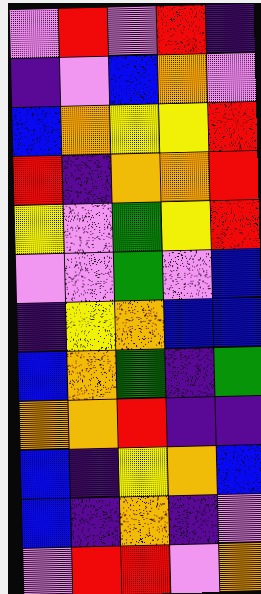[["violet", "red", "violet", "red", "indigo"], ["indigo", "violet", "blue", "orange", "violet"], ["blue", "orange", "yellow", "yellow", "red"], ["red", "indigo", "orange", "orange", "red"], ["yellow", "violet", "green", "yellow", "red"], ["violet", "violet", "green", "violet", "blue"], ["indigo", "yellow", "orange", "blue", "blue"], ["blue", "orange", "green", "indigo", "green"], ["orange", "orange", "red", "indigo", "indigo"], ["blue", "indigo", "yellow", "orange", "blue"], ["blue", "indigo", "orange", "indigo", "violet"], ["violet", "red", "red", "violet", "orange"]]